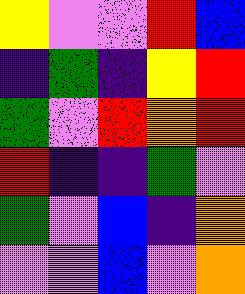[["yellow", "violet", "violet", "red", "blue"], ["indigo", "green", "indigo", "yellow", "red"], ["green", "violet", "red", "orange", "red"], ["red", "indigo", "indigo", "green", "violet"], ["green", "violet", "blue", "indigo", "orange"], ["violet", "violet", "blue", "violet", "orange"]]